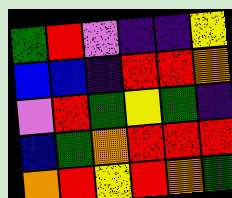[["green", "red", "violet", "indigo", "indigo", "yellow"], ["blue", "blue", "indigo", "red", "red", "orange"], ["violet", "red", "green", "yellow", "green", "indigo"], ["blue", "green", "orange", "red", "red", "red"], ["orange", "red", "yellow", "red", "orange", "green"]]